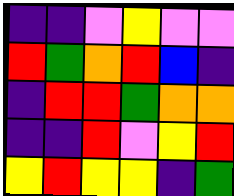[["indigo", "indigo", "violet", "yellow", "violet", "violet"], ["red", "green", "orange", "red", "blue", "indigo"], ["indigo", "red", "red", "green", "orange", "orange"], ["indigo", "indigo", "red", "violet", "yellow", "red"], ["yellow", "red", "yellow", "yellow", "indigo", "green"]]